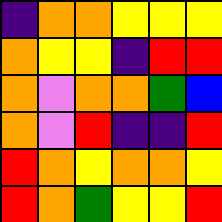[["indigo", "orange", "orange", "yellow", "yellow", "yellow"], ["orange", "yellow", "yellow", "indigo", "red", "red"], ["orange", "violet", "orange", "orange", "green", "blue"], ["orange", "violet", "red", "indigo", "indigo", "red"], ["red", "orange", "yellow", "orange", "orange", "yellow"], ["red", "orange", "green", "yellow", "yellow", "red"]]